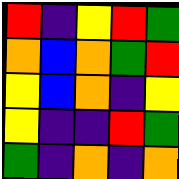[["red", "indigo", "yellow", "red", "green"], ["orange", "blue", "orange", "green", "red"], ["yellow", "blue", "orange", "indigo", "yellow"], ["yellow", "indigo", "indigo", "red", "green"], ["green", "indigo", "orange", "indigo", "orange"]]